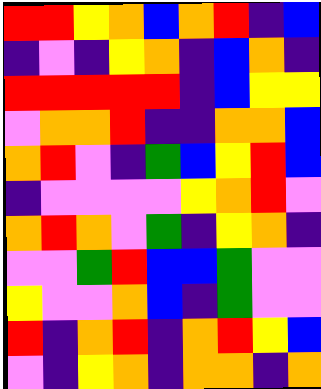[["red", "red", "yellow", "orange", "blue", "orange", "red", "indigo", "blue"], ["indigo", "violet", "indigo", "yellow", "orange", "indigo", "blue", "orange", "indigo"], ["red", "red", "red", "red", "red", "indigo", "blue", "yellow", "yellow"], ["violet", "orange", "orange", "red", "indigo", "indigo", "orange", "orange", "blue"], ["orange", "red", "violet", "indigo", "green", "blue", "yellow", "red", "blue"], ["indigo", "violet", "violet", "violet", "violet", "yellow", "orange", "red", "violet"], ["orange", "red", "orange", "violet", "green", "indigo", "yellow", "orange", "indigo"], ["violet", "violet", "green", "red", "blue", "blue", "green", "violet", "violet"], ["yellow", "violet", "violet", "orange", "blue", "indigo", "green", "violet", "violet"], ["red", "indigo", "orange", "red", "indigo", "orange", "red", "yellow", "blue"], ["violet", "indigo", "yellow", "orange", "indigo", "orange", "orange", "indigo", "orange"]]